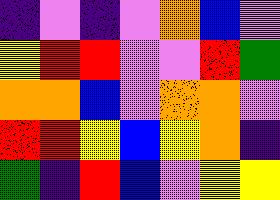[["indigo", "violet", "indigo", "violet", "orange", "blue", "violet"], ["yellow", "red", "red", "violet", "violet", "red", "green"], ["orange", "orange", "blue", "violet", "orange", "orange", "violet"], ["red", "red", "yellow", "blue", "yellow", "orange", "indigo"], ["green", "indigo", "red", "blue", "violet", "yellow", "yellow"]]